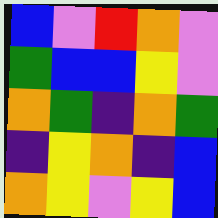[["blue", "violet", "red", "orange", "violet"], ["green", "blue", "blue", "yellow", "violet"], ["orange", "green", "indigo", "orange", "green"], ["indigo", "yellow", "orange", "indigo", "blue"], ["orange", "yellow", "violet", "yellow", "blue"]]